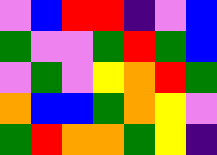[["violet", "blue", "red", "red", "indigo", "violet", "blue"], ["green", "violet", "violet", "green", "red", "green", "blue"], ["violet", "green", "violet", "yellow", "orange", "red", "green"], ["orange", "blue", "blue", "green", "orange", "yellow", "violet"], ["green", "red", "orange", "orange", "green", "yellow", "indigo"]]